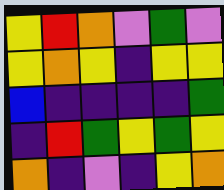[["yellow", "red", "orange", "violet", "green", "violet"], ["yellow", "orange", "yellow", "indigo", "yellow", "yellow"], ["blue", "indigo", "indigo", "indigo", "indigo", "green"], ["indigo", "red", "green", "yellow", "green", "yellow"], ["orange", "indigo", "violet", "indigo", "yellow", "orange"]]